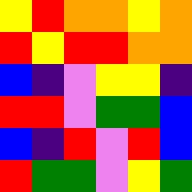[["yellow", "red", "orange", "orange", "yellow", "orange"], ["red", "yellow", "red", "red", "orange", "orange"], ["blue", "indigo", "violet", "yellow", "yellow", "indigo"], ["red", "red", "violet", "green", "green", "blue"], ["blue", "indigo", "red", "violet", "red", "blue"], ["red", "green", "green", "violet", "yellow", "green"]]